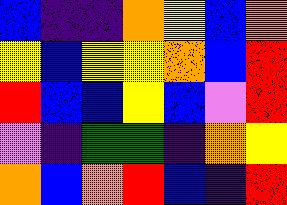[["blue", "indigo", "indigo", "orange", "yellow", "blue", "orange"], ["yellow", "blue", "yellow", "yellow", "orange", "blue", "red"], ["red", "blue", "blue", "yellow", "blue", "violet", "red"], ["violet", "indigo", "green", "green", "indigo", "orange", "yellow"], ["orange", "blue", "orange", "red", "blue", "indigo", "red"]]